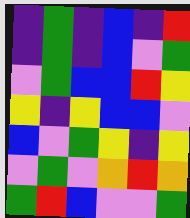[["indigo", "green", "indigo", "blue", "indigo", "red"], ["indigo", "green", "indigo", "blue", "violet", "green"], ["violet", "green", "blue", "blue", "red", "yellow"], ["yellow", "indigo", "yellow", "blue", "blue", "violet"], ["blue", "violet", "green", "yellow", "indigo", "yellow"], ["violet", "green", "violet", "orange", "red", "orange"], ["green", "red", "blue", "violet", "violet", "green"]]